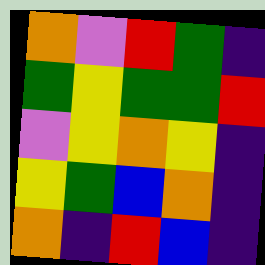[["orange", "violet", "red", "green", "indigo"], ["green", "yellow", "green", "green", "red"], ["violet", "yellow", "orange", "yellow", "indigo"], ["yellow", "green", "blue", "orange", "indigo"], ["orange", "indigo", "red", "blue", "indigo"]]